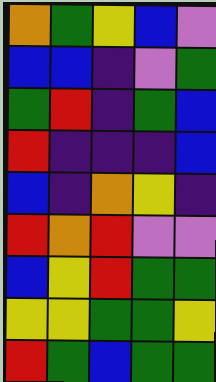[["orange", "green", "yellow", "blue", "violet"], ["blue", "blue", "indigo", "violet", "green"], ["green", "red", "indigo", "green", "blue"], ["red", "indigo", "indigo", "indigo", "blue"], ["blue", "indigo", "orange", "yellow", "indigo"], ["red", "orange", "red", "violet", "violet"], ["blue", "yellow", "red", "green", "green"], ["yellow", "yellow", "green", "green", "yellow"], ["red", "green", "blue", "green", "green"]]